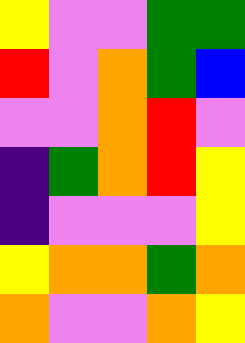[["yellow", "violet", "violet", "green", "green"], ["red", "violet", "orange", "green", "blue"], ["violet", "violet", "orange", "red", "violet"], ["indigo", "green", "orange", "red", "yellow"], ["indigo", "violet", "violet", "violet", "yellow"], ["yellow", "orange", "orange", "green", "orange"], ["orange", "violet", "violet", "orange", "yellow"]]